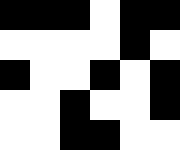[["black", "black", "black", "white", "black", "black"], ["white", "white", "white", "white", "black", "white"], ["black", "white", "white", "black", "white", "black"], ["white", "white", "black", "white", "white", "black"], ["white", "white", "black", "black", "white", "white"]]